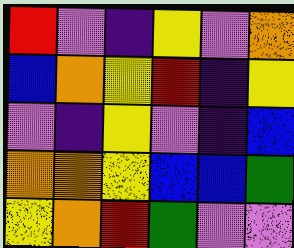[["red", "violet", "indigo", "yellow", "violet", "orange"], ["blue", "orange", "yellow", "red", "indigo", "yellow"], ["violet", "indigo", "yellow", "violet", "indigo", "blue"], ["orange", "orange", "yellow", "blue", "blue", "green"], ["yellow", "orange", "red", "green", "violet", "violet"]]